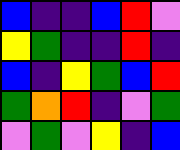[["blue", "indigo", "indigo", "blue", "red", "violet"], ["yellow", "green", "indigo", "indigo", "red", "indigo"], ["blue", "indigo", "yellow", "green", "blue", "red"], ["green", "orange", "red", "indigo", "violet", "green"], ["violet", "green", "violet", "yellow", "indigo", "blue"]]